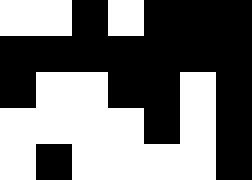[["white", "white", "black", "white", "black", "black", "black"], ["black", "black", "black", "black", "black", "black", "black"], ["black", "white", "white", "black", "black", "white", "black"], ["white", "white", "white", "white", "black", "white", "black"], ["white", "black", "white", "white", "white", "white", "black"]]